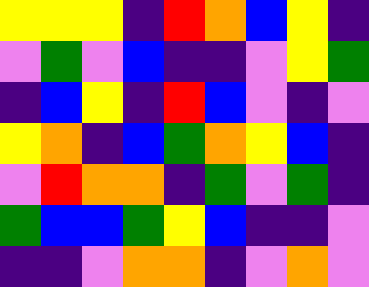[["yellow", "yellow", "yellow", "indigo", "red", "orange", "blue", "yellow", "indigo"], ["violet", "green", "violet", "blue", "indigo", "indigo", "violet", "yellow", "green"], ["indigo", "blue", "yellow", "indigo", "red", "blue", "violet", "indigo", "violet"], ["yellow", "orange", "indigo", "blue", "green", "orange", "yellow", "blue", "indigo"], ["violet", "red", "orange", "orange", "indigo", "green", "violet", "green", "indigo"], ["green", "blue", "blue", "green", "yellow", "blue", "indigo", "indigo", "violet"], ["indigo", "indigo", "violet", "orange", "orange", "indigo", "violet", "orange", "violet"]]